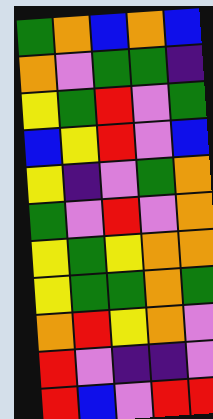[["green", "orange", "blue", "orange", "blue"], ["orange", "violet", "green", "green", "indigo"], ["yellow", "green", "red", "violet", "green"], ["blue", "yellow", "red", "violet", "blue"], ["yellow", "indigo", "violet", "green", "orange"], ["green", "violet", "red", "violet", "orange"], ["yellow", "green", "yellow", "orange", "orange"], ["yellow", "green", "green", "orange", "green"], ["orange", "red", "yellow", "orange", "violet"], ["red", "violet", "indigo", "indigo", "violet"], ["red", "blue", "violet", "red", "red"]]